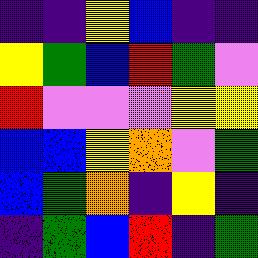[["indigo", "indigo", "yellow", "blue", "indigo", "indigo"], ["yellow", "green", "blue", "red", "green", "violet"], ["red", "violet", "violet", "violet", "yellow", "yellow"], ["blue", "blue", "yellow", "orange", "violet", "green"], ["blue", "green", "orange", "indigo", "yellow", "indigo"], ["indigo", "green", "blue", "red", "indigo", "green"]]